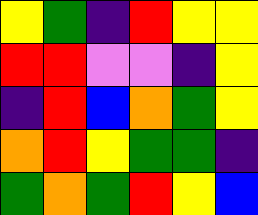[["yellow", "green", "indigo", "red", "yellow", "yellow"], ["red", "red", "violet", "violet", "indigo", "yellow"], ["indigo", "red", "blue", "orange", "green", "yellow"], ["orange", "red", "yellow", "green", "green", "indigo"], ["green", "orange", "green", "red", "yellow", "blue"]]